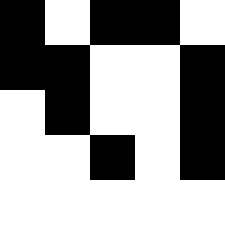[["black", "white", "black", "black", "white"], ["black", "black", "white", "white", "black"], ["white", "black", "white", "white", "black"], ["white", "white", "black", "white", "black"], ["white", "white", "white", "white", "white"]]